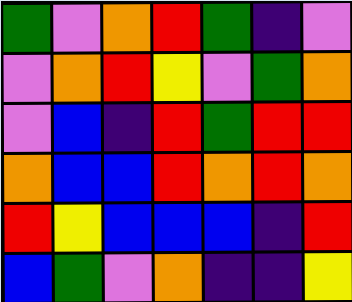[["green", "violet", "orange", "red", "green", "indigo", "violet"], ["violet", "orange", "red", "yellow", "violet", "green", "orange"], ["violet", "blue", "indigo", "red", "green", "red", "red"], ["orange", "blue", "blue", "red", "orange", "red", "orange"], ["red", "yellow", "blue", "blue", "blue", "indigo", "red"], ["blue", "green", "violet", "orange", "indigo", "indigo", "yellow"]]